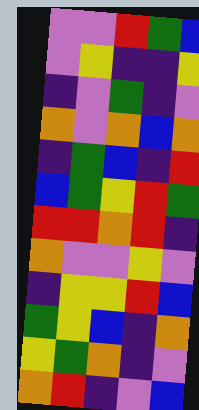[["violet", "violet", "red", "green", "blue"], ["violet", "yellow", "indigo", "indigo", "yellow"], ["indigo", "violet", "green", "indigo", "violet"], ["orange", "violet", "orange", "blue", "orange"], ["indigo", "green", "blue", "indigo", "red"], ["blue", "green", "yellow", "red", "green"], ["red", "red", "orange", "red", "indigo"], ["orange", "violet", "violet", "yellow", "violet"], ["indigo", "yellow", "yellow", "red", "blue"], ["green", "yellow", "blue", "indigo", "orange"], ["yellow", "green", "orange", "indigo", "violet"], ["orange", "red", "indigo", "violet", "blue"]]